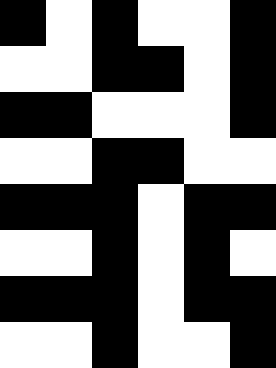[["black", "white", "black", "white", "white", "black"], ["white", "white", "black", "black", "white", "black"], ["black", "black", "white", "white", "white", "black"], ["white", "white", "black", "black", "white", "white"], ["black", "black", "black", "white", "black", "black"], ["white", "white", "black", "white", "black", "white"], ["black", "black", "black", "white", "black", "black"], ["white", "white", "black", "white", "white", "black"]]